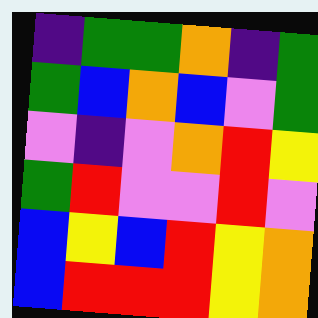[["indigo", "green", "green", "orange", "indigo", "green"], ["green", "blue", "orange", "blue", "violet", "green"], ["violet", "indigo", "violet", "orange", "red", "yellow"], ["green", "red", "violet", "violet", "red", "violet"], ["blue", "yellow", "blue", "red", "yellow", "orange"], ["blue", "red", "red", "red", "yellow", "orange"]]